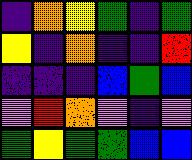[["indigo", "orange", "yellow", "green", "indigo", "green"], ["yellow", "indigo", "orange", "indigo", "indigo", "red"], ["indigo", "indigo", "indigo", "blue", "green", "blue"], ["violet", "red", "orange", "violet", "indigo", "violet"], ["green", "yellow", "green", "green", "blue", "blue"]]